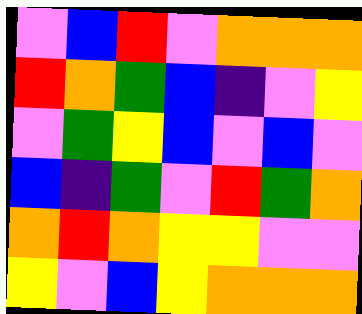[["violet", "blue", "red", "violet", "orange", "orange", "orange"], ["red", "orange", "green", "blue", "indigo", "violet", "yellow"], ["violet", "green", "yellow", "blue", "violet", "blue", "violet"], ["blue", "indigo", "green", "violet", "red", "green", "orange"], ["orange", "red", "orange", "yellow", "yellow", "violet", "violet"], ["yellow", "violet", "blue", "yellow", "orange", "orange", "orange"]]